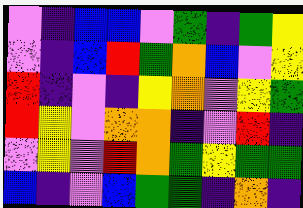[["violet", "indigo", "blue", "blue", "violet", "green", "indigo", "green", "yellow"], ["violet", "indigo", "blue", "red", "green", "orange", "blue", "violet", "yellow"], ["red", "indigo", "violet", "indigo", "yellow", "orange", "violet", "yellow", "green"], ["red", "yellow", "violet", "orange", "orange", "indigo", "violet", "red", "indigo"], ["violet", "yellow", "violet", "red", "orange", "green", "yellow", "green", "green"], ["blue", "indigo", "violet", "blue", "green", "green", "indigo", "orange", "indigo"]]